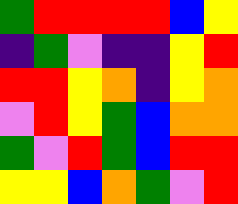[["green", "red", "red", "red", "red", "blue", "yellow"], ["indigo", "green", "violet", "indigo", "indigo", "yellow", "red"], ["red", "red", "yellow", "orange", "indigo", "yellow", "orange"], ["violet", "red", "yellow", "green", "blue", "orange", "orange"], ["green", "violet", "red", "green", "blue", "red", "red"], ["yellow", "yellow", "blue", "orange", "green", "violet", "red"]]